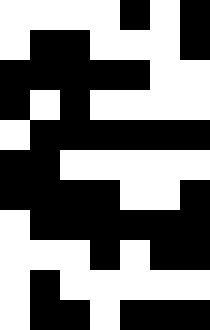[["white", "white", "white", "white", "black", "white", "black"], ["white", "black", "black", "white", "white", "white", "black"], ["black", "black", "black", "black", "black", "white", "white"], ["black", "white", "black", "white", "white", "white", "white"], ["white", "black", "black", "black", "black", "black", "black"], ["black", "black", "white", "white", "white", "white", "white"], ["black", "black", "black", "black", "white", "white", "black"], ["white", "black", "black", "black", "black", "black", "black"], ["white", "white", "white", "black", "white", "black", "black"], ["white", "black", "white", "white", "white", "white", "white"], ["white", "black", "black", "white", "black", "black", "black"]]